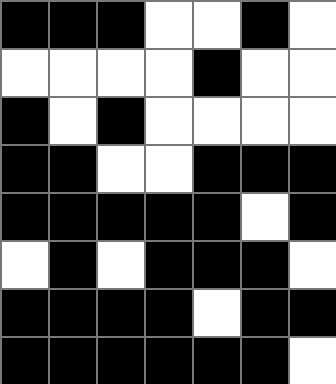[["black", "black", "black", "white", "white", "black", "white"], ["white", "white", "white", "white", "black", "white", "white"], ["black", "white", "black", "white", "white", "white", "white"], ["black", "black", "white", "white", "black", "black", "black"], ["black", "black", "black", "black", "black", "white", "black"], ["white", "black", "white", "black", "black", "black", "white"], ["black", "black", "black", "black", "white", "black", "black"], ["black", "black", "black", "black", "black", "black", "white"]]